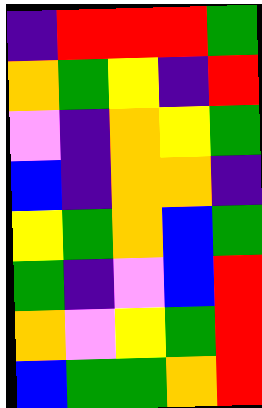[["indigo", "red", "red", "red", "green"], ["orange", "green", "yellow", "indigo", "red"], ["violet", "indigo", "orange", "yellow", "green"], ["blue", "indigo", "orange", "orange", "indigo"], ["yellow", "green", "orange", "blue", "green"], ["green", "indigo", "violet", "blue", "red"], ["orange", "violet", "yellow", "green", "red"], ["blue", "green", "green", "orange", "red"]]